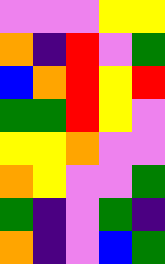[["violet", "violet", "violet", "yellow", "yellow"], ["orange", "indigo", "red", "violet", "green"], ["blue", "orange", "red", "yellow", "red"], ["green", "green", "red", "yellow", "violet"], ["yellow", "yellow", "orange", "violet", "violet"], ["orange", "yellow", "violet", "violet", "green"], ["green", "indigo", "violet", "green", "indigo"], ["orange", "indigo", "violet", "blue", "green"]]